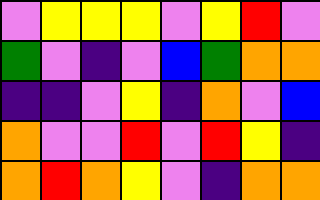[["violet", "yellow", "yellow", "yellow", "violet", "yellow", "red", "violet"], ["green", "violet", "indigo", "violet", "blue", "green", "orange", "orange"], ["indigo", "indigo", "violet", "yellow", "indigo", "orange", "violet", "blue"], ["orange", "violet", "violet", "red", "violet", "red", "yellow", "indigo"], ["orange", "red", "orange", "yellow", "violet", "indigo", "orange", "orange"]]